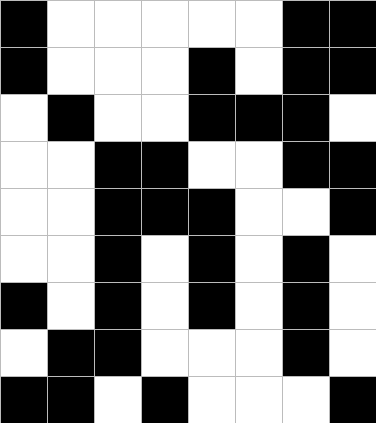[["black", "white", "white", "white", "white", "white", "black", "black"], ["black", "white", "white", "white", "black", "white", "black", "black"], ["white", "black", "white", "white", "black", "black", "black", "white"], ["white", "white", "black", "black", "white", "white", "black", "black"], ["white", "white", "black", "black", "black", "white", "white", "black"], ["white", "white", "black", "white", "black", "white", "black", "white"], ["black", "white", "black", "white", "black", "white", "black", "white"], ["white", "black", "black", "white", "white", "white", "black", "white"], ["black", "black", "white", "black", "white", "white", "white", "black"]]